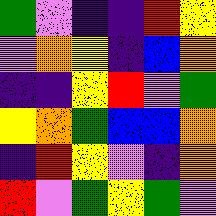[["green", "violet", "indigo", "indigo", "red", "yellow"], ["violet", "orange", "yellow", "indigo", "blue", "orange"], ["indigo", "indigo", "yellow", "red", "violet", "green"], ["yellow", "orange", "green", "blue", "blue", "orange"], ["indigo", "red", "yellow", "violet", "indigo", "orange"], ["red", "violet", "green", "yellow", "green", "violet"]]